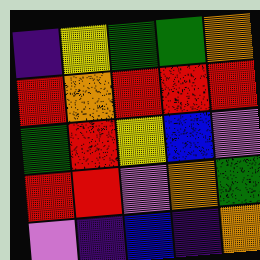[["indigo", "yellow", "green", "green", "orange"], ["red", "orange", "red", "red", "red"], ["green", "red", "yellow", "blue", "violet"], ["red", "red", "violet", "orange", "green"], ["violet", "indigo", "blue", "indigo", "orange"]]